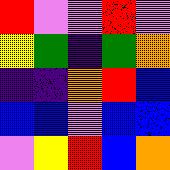[["red", "violet", "violet", "red", "violet"], ["yellow", "green", "indigo", "green", "orange"], ["indigo", "indigo", "orange", "red", "blue"], ["blue", "blue", "violet", "blue", "blue"], ["violet", "yellow", "red", "blue", "orange"]]